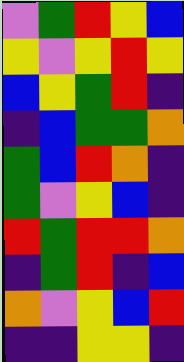[["violet", "green", "red", "yellow", "blue"], ["yellow", "violet", "yellow", "red", "yellow"], ["blue", "yellow", "green", "red", "indigo"], ["indigo", "blue", "green", "green", "orange"], ["green", "blue", "red", "orange", "indigo"], ["green", "violet", "yellow", "blue", "indigo"], ["red", "green", "red", "red", "orange"], ["indigo", "green", "red", "indigo", "blue"], ["orange", "violet", "yellow", "blue", "red"], ["indigo", "indigo", "yellow", "yellow", "indigo"]]